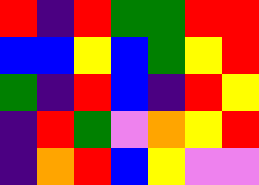[["red", "indigo", "red", "green", "green", "red", "red"], ["blue", "blue", "yellow", "blue", "green", "yellow", "red"], ["green", "indigo", "red", "blue", "indigo", "red", "yellow"], ["indigo", "red", "green", "violet", "orange", "yellow", "red"], ["indigo", "orange", "red", "blue", "yellow", "violet", "violet"]]